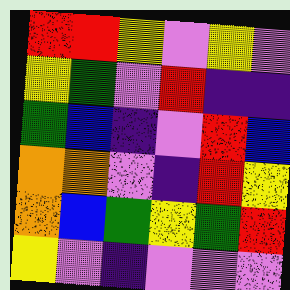[["red", "red", "yellow", "violet", "yellow", "violet"], ["yellow", "green", "violet", "red", "indigo", "indigo"], ["green", "blue", "indigo", "violet", "red", "blue"], ["orange", "orange", "violet", "indigo", "red", "yellow"], ["orange", "blue", "green", "yellow", "green", "red"], ["yellow", "violet", "indigo", "violet", "violet", "violet"]]